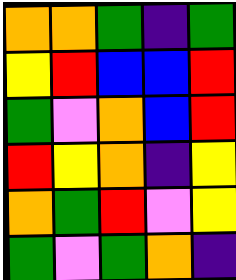[["orange", "orange", "green", "indigo", "green"], ["yellow", "red", "blue", "blue", "red"], ["green", "violet", "orange", "blue", "red"], ["red", "yellow", "orange", "indigo", "yellow"], ["orange", "green", "red", "violet", "yellow"], ["green", "violet", "green", "orange", "indigo"]]